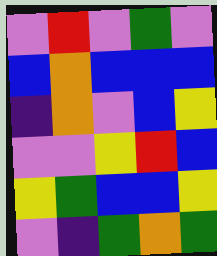[["violet", "red", "violet", "green", "violet"], ["blue", "orange", "blue", "blue", "blue"], ["indigo", "orange", "violet", "blue", "yellow"], ["violet", "violet", "yellow", "red", "blue"], ["yellow", "green", "blue", "blue", "yellow"], ["violet", "indigo", "green", "orange", "green"]]